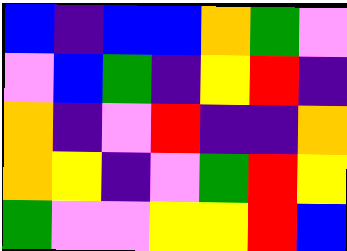[["blue", "indigo", "blue", "blue", "orange", "green", "violet"], ["violet", "blue", "green", "indigo", "yellow", "red", "indigo"], ["orange", "indigo", "violet", "red", "indigo", "indigo", "orange"], ["orange", "yellow", "indigo", "violet", "green", "red", "yellow"], ["green", "violet", "violet", "yellow", "yellow", "red", "blue"]]